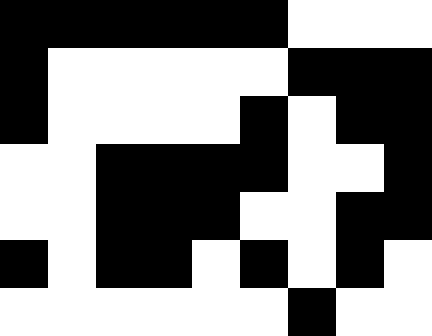[["black", "black", "black", "black", "black", "black", "white", "white", "white"], ["black", "white", "white", "white", "white", "white", "black", "black", "black"], ["black", "white", "white", "white", "white", "black", "white", "black", "black"], ["white", "white", "black", "black", "black", "black", "white", "white", "black"], ["white", "white", "black", "black", "black", "white", "white", "black", "black"], ["black", "white", "black", "black", "white", "black", "white", "black", "white"], ["white", "white", "white", "white", "white", "white", "black", "white", "white"]]